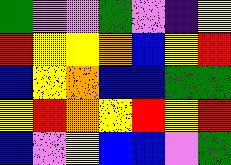[["green", "violet", "violet", "green", "violet", "indigo", "yellow"], ["red", "yellow", "yellow", "orange", "blue", "yellow", "red"], ["blue", "yellow", "orange", "blue", "blue", "green", "green"], ["yellow", "red", "orange", "yellow", "red", "yellow", "red"], ["blue", "violet", "yellow", "blue", "blue", "violet", "green"]]